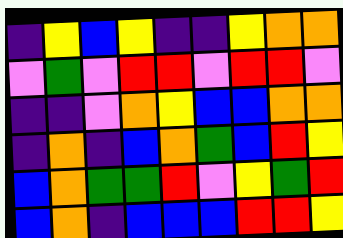[["indigo", "yellow", "blue", "yellow", "indigo", "indigo", "yellow", "orange", "orange"], ["violet", "green", "violet", "red", "red", "violet", "red", "red", "violet"], ["indigo", "indigo", "violet", "orange", "yellow", "blue", "blue", "orange", "orange"], ["indigo", "orange", "indigo", "blue", "orange", "green", "blue", "red", "yellow"], ["blue", "orange", "green", "green", "red", "violet", "yellow", "green", "red"], ["blue", "orange", "indigo", "blue", "blue", "blue", "red", "red", "yellow"]]